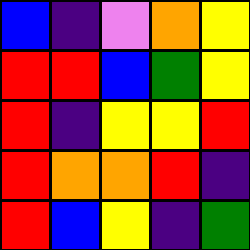[["blue", "indigo", "violet", "orange", "yellow"], ["red", "red", "blue", "green", "yellow"], ["red", "indigo", "yellow", "yellow", "red"], ["red", "orange", "orange", "red", "indigo"], ["red", "blue", "yellow", "indigo", "green"]]